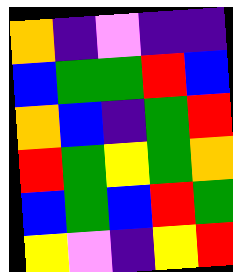[["orange", "indigo", "violet", "indigo", "indigo"], ["blue", "green", "green", "red", "blue"], ["orange", "blue", "indigo", "green", "red"], ["red", "green", "yellow", "green", "orange"], ["blue", "green", "blue", "red", "green"], ["yellow", "violet", "indigo", "yellow", "red"]]